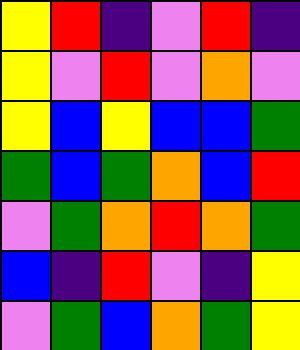[["yellow", "red", "indigo", "violet", "red", "indigo"], ["yellow", "violet", "red", "violet", "orange", "violet"], ["yellow", "blue", "yellow", "blue", "blue", "green"], ["green", "blue", "green", "orange", "blue", "red"], ["violet", "green", "orange", "red", "orange", "green"], ["blue", "indigo", "red", "violet", "indigo", "yellow"], ["violet", "green", "blue", "orange", "green", "yellow"]]